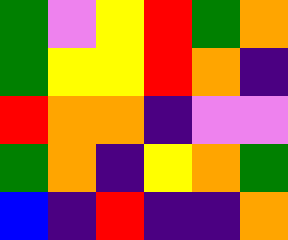[["green", "violet", "yellow", "red", "green", "orange"], ["green", "yellow", "yellow", "red", "orange", "indigo"], ["red", "orange", "orange", "indigo", "violet", "violet"], ["green", "orange", "indigo", "yellow", "orange", "green"], ["blue", "indigo", "red", "indigo", "indigo", "orange"]]